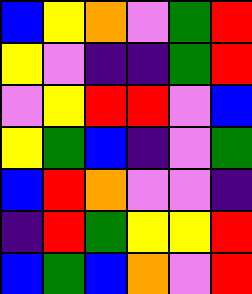[["blue", "yellow", "orange", "violet", "green", "red"], ["yellow", "violet", "indigo", "indigo", "green", "red"], ["violet", "yellow", "red", "red", "violet", "blue"], ["yellow", "green", "blue", "indigo", "violet", "green"], ["blue", "red", "orange", "violet", "violet", "indigo"], ["indigo", "red", "green", "yellow", "yellow", "red"], ["blue", "green", "blue", "orange", "violet", "red"]]